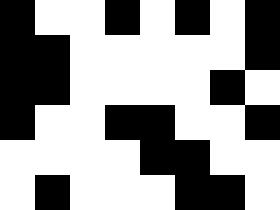[["black", "white", "white", "black", "white", "black", "white", "black"], ["black", "black", "white", "white", "white", "white", "white", "black"], ["black", "black", "white", "white", "white", "white", "black", "white"], ["black", "white", "white", "black", "black", "white", "white", "black"], ["white", "white", "white", "white", "black", "black", "white", "white"], ["white", "black", "white", "white", "white", "black", "black", "white"]]